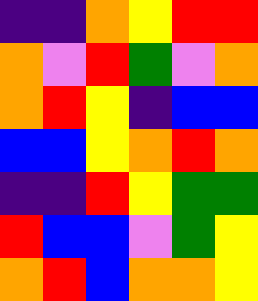[["indigo", "indigo", "orange", "yellow", "red", "red"], ["orange", "violet", "red", "green", "violet", "orange"], ["orange", "red", "yellow", "indigo", "blue", "blue"], ["blue", "blue", "yellow", "orange", "red", "orange"], ["indigo", "indigo", "red", "yellow", "green", "green"], ["red", "blue", "blue", "violet", "green", "yellow"], ["orange", "red", "blue", "orange", "orange", "yellow"]]